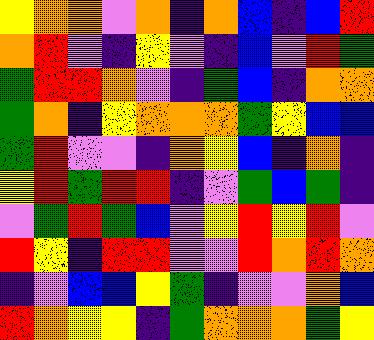[["yellow", "orange", "orange", "violet", "orange", "indigo", "orange", "blue", "indigo", "blue", "red"], ["orange", "red", "violet", "indigo", "yellow", "violet", "indigo", "blue", "violet", "red", "green"], ["green", "red", "red", "orange", "violet", "indigo", "green", "blue", "indigo", "orange", "orange"], ["green", "orange", "indigo", "yellow", "orange", "orange", "orange", "green", "yellow", "blue", "blue"], ["green", "red", "violet", "violet", "indigo", "orange", "yellow", "blue", "indigo", "orange", "indigo"], ["yellow", "red", "green", "red", "red", "indigo", "violet", "green", "blue", "green", "indigo"], ["violet", "green", "red", "green", "blue", "violet", "yellow", "red", "yellow", "red", "violet"], ["red", "yellow", "indigo", "red", "red", "violet", "violet", "red", "orange", "red", "orange"], ["indigo", "violet", "blue", "blue", "yellow", "green", "indigo", "violet", "violet", "orange", "blue"], ["red", "orange", "yellow", "yellow", "indigo", "green", "orange", "orange", "orange", "green", "yellow"]]